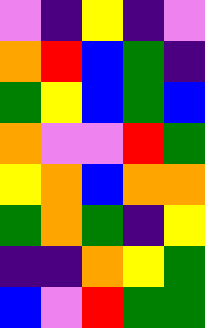[["violet", "indigo", "yellow", "indigo", "violet"], ["orange", "red", "blue", "green", "indigo"], ["green", "yellow", "blue", "green", "blue"], ["orange", "violet", "violet", "red", "green"], ["yellow", "orange", "blue", "orange", "orange"], ["green", "orange", "green", "indigo", "yellow"], ["indigo", "indigo", "orange", "yellow", "green"], ["blue", "violet", "red", "green", "green"]]